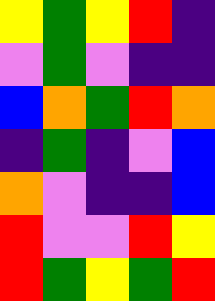[["yellow", "green", "yellow", "red", "indigo"], ["violet", "green", "violet", "indigo", "indigo"], ["blue", "orange", "green", "red", "orange"], ["indigo", "green", "indigo", "violet", "blue"], ["orange", "violet", "indigo", "indigo", "blue"], ["red", "violet", "violet", "red", "yellow"], ["red", "green", "yellow", "green", "red"]]